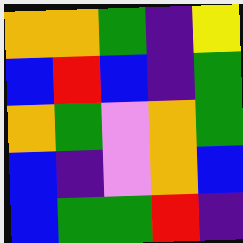[["orange", "orange", "green", "indigo", "yellow"], ["blue", "red", "blue", "indigo", "green"], ["orange", "green", "violet", "orange", "green"], ["blue", "indigo", "violet", "orange", "blue"], ["blue", "green", "green", "red", "indigo"]]